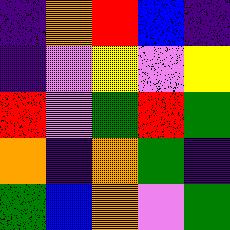[["indigo", "orange", "red", "blue", "indigo"], ["indigo", "violet", "yellow", "violet", "yellow"], ["red", "violet", "green", "red", "green"], ["orange", "indigo", "orange", "green", "indigo"], ["green", "blue", "orange", "violet", "green"]]